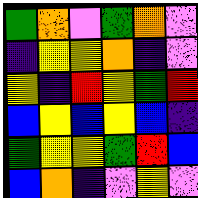[["green", "orange", "violet", "green", "orange", "violet"], ["indigo", "yellow", "yellow", "orange", "indigo", "violet"], ["yellow", "indigo", "red", "yellow", "green", "red"], ["blue", "yellow", "blue", "yellow", "blue", "indigo"], ["green", "yellow", "yellow", "green", "red", "blue"], ["blue", "orange", "indigo", "violet", "yellow", "violet"]]